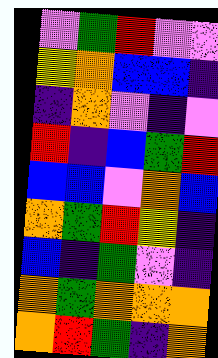[["violet", "green", "red", "violet", "violet"], ["yellow", "orange", "blue", "blue", "indigo"], ["indigo", "orange", "violet", "indigo", "violet"], ["red", "indigo", "blue", "green", "red"], ["blue", "blue", "violet", "orange", "blue"], ["orange", "green", "red", "yellow", "indigo"], ["blue", "indigo", "green", "violet", "indigo"], ["orange", "green", "orange", "orange", "orange"], ["orange", "red", "green", "indigo", "orange"]]